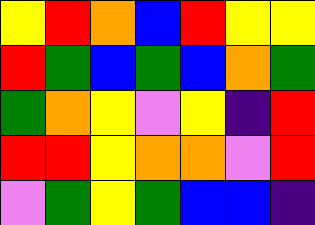[["yellow", "red", "orange", "blue", "red", "yellow", "yellow"], ["red", "green", "blue", "green", "blue", "orange", "green"], ["green", "orange", "yellow", "violet", "yellow", "indigo", "red"], ["red", "red", "yellow", "orange", "orange", "violet", "red"], ["violet", "green", "yellow", "green", "blue", "blue", "indigo"]]